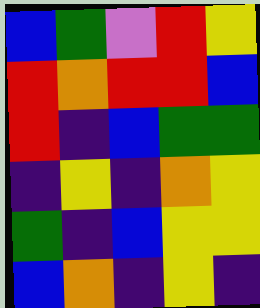[["blue", "green", "violet", "red", "yellow"], ["red", "orange", "red", "red", "blue"], ["red", "indigo", "blue", "green", "green"], ["indigo", "yellow", "indigo", "orange", "yellow"], ["green", "indigo", "blue", "yellow", "yellow"], ["blue", "orange", "indigo", "yellow", "indigo"]]